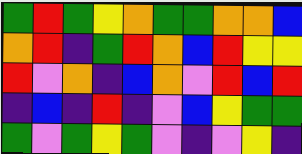[["green", "red", "green", "yellow", "orange", "green", "green", "orange", "orange", "blue"], ["orange", "red", "indigo", "green", "red", "orange", "blue", "red", "yellow", "yellow"], ["red", "violet", "orange", "indigo", "blue", "orange", "violet", "red", "blue", "red"], ["indigo", "blue", "indigo", "red", "indigo", "violet", "blue", "yellow", "green", "green"], ["green", "violet", "green", "yellow", "green", "violet", "indigo", "violet", "yellow", "indigo"]]